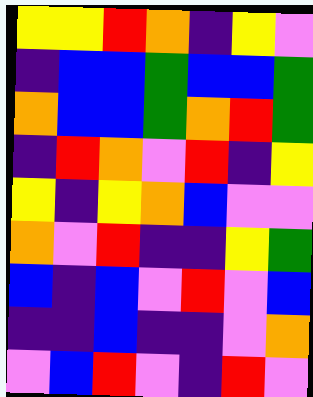[["yellow", "yellow", "red", "orange", "indigo", "yellow", "violet"], ["indigo", "blue", "blue", "green", "blue", "blue", "green"], ["orange", "blue", "blue", "green", "orange", "red", "green"], ["indigo", "red", "orange", "violet", "red", "indigo", "yellow"], ["yellow", "indigo", "yellow", "orange", "blue", "violet", "violet"], ["orange", "violet", "red", "indigo", "indigo", "yellow", "green"], ["blue", "indigo", "blue", "violet", "red", "violet", "blue"], ["indigo", "indigo", "blue", "indigo", "indigo", "violet", "orange"], ["violet", "blue", "red", "violet", "indigo", "red", "violet"]]